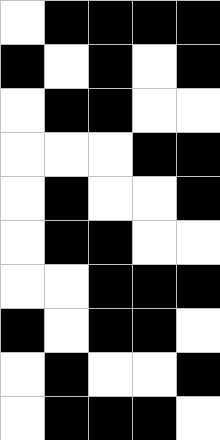[["white", "black", "black", "black", "black"], ["black", "white", "black", "white", "black"], ["white", "black", "black", "white", "white"], ["white", "white", "white", "black", "black"], ["white", "black", "white", "white", "black"], ["white", "black", "black", "white", "white"], ["white", "white", "black", "black", "black"], ["black", "white", "black", "black", "white"], ["white", "black", "white", "white", "black"], ["white", "black", "black", "black", "white"]]